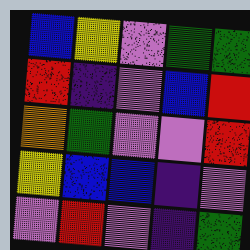[["blue", "yellow", "violet", "green", "green"], ["red", "indigo", "violet", "blue", "red"], ["orange", "green", "violet", "violet", "red"], ["yellow", "blue", "blue", "indigo", "violet"], ["violet", "red", "violet", "indigo", "green"]]